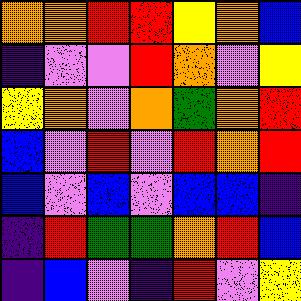[["orange", "orange", "red", "red", "yellow", "orange", "blue"], ["indigo", "violet", "violet", "red", "orange", "violet", "yellow"], ["yellow", "orange", "violet", "orange", "green", "orange", "red"], ["blue", "violet", "red", "violet", "red", "orange", "red"], ["blue", "violet", "blue", "violet", "blue", "blue", "indigo"], ["indigo", "red", "green", "green", "orange", "red", "blue"], ["indigo", "blue", "violet", "indigo", "red", "violet", "yellow"]]